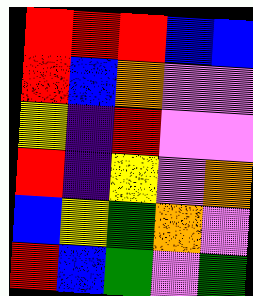[["red", "red", "red", "blue", "blue"], ["red", "blue", "orange", "violet", "violet"], ["yellow", "indigo", "red", "violet", "violet"], ["red", "indigo", "yellow", "violet", "orange"], ["blue", "yellow", "green", "orange", "violet"], ["red", "blue", "green", "violet", "green"]]